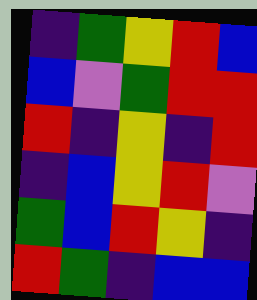[["indigo", "green", "yellow", "red", "blue"], ["blue", "violet", "green", "red", "red"], ["red", "indigo", "yellow", "indigo", "red"], ["indigo", "blue", "yellow", "red", "violet"], ["green", "blue", "red", "yellow", "indigo"], ["red", "green", "indigo", "blue", "blue"]]